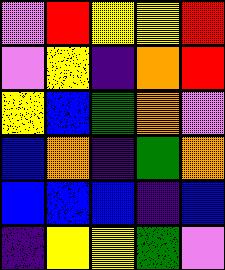[["violet", "red", "yellow", "yellow", "red"], ["violet", "yellow", "indigo", "orange", "red"], ["yellow", "blue", "green", "orange", "violet"], ["blue", "orange", "indigo", "green", "orange"], ["blue", "blue", "blue", "indigo", "blue"], ["indigo", "yellow", "yellow", "green", "violet"]]